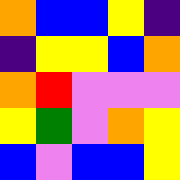[["orange", "blue", "blue", "yellow", "indigo"], ["indigo", "yellow", "yellow", "blue", "orange"], ["orange", "red", "violet", "violet", "violet"], ["yellow", "green", "violet", "orange", "yellow"], ["blue", "violet", "blue", "blue", "yellow"]]